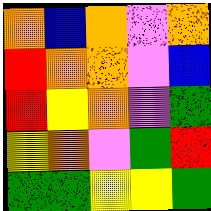[["orange", "blue", "orange", "violet", "orange"], ["red", "orange", "orange", "violet", "blue"], ["red", "yellow", "orange", "violet", "green"], ["yellow", "orange", "violet", "green", "red"], ["green", "green", "yellow", "yellow", "green"]]